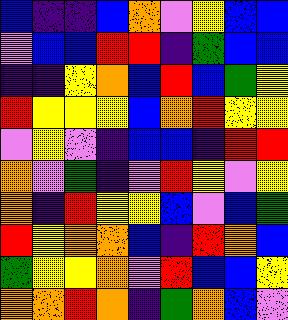[["blue", "indigo", "indigo", "blue", "orange", "violet", "yellow", "blue", "blue"], ["violet", "blue", "blue", "red", "red", "indigo", "green", "blue", "blue"], ["indigo", "indigo", "yellow", "orange", "blue", "red", "blue", "green", "yellow"], ["red", "yellow", "yellow", "yellow", "blue", "orange", "red", "yellow", "yellow"], ["violet", "yellow", "violet", "indigo", "blue", "blue", "indigo", "red", "red"], ["orange", "violet", "green", "indigo", "violet", "red", "yellow", "violet", "yellow"], ["orange", "indigo", "red", "yellow", "yellow", "blue", "violet", "blue", "green"], ["red", "yellow", "orange", "orange", "blue", "indigo", "red", "orange", "blue"], ["green", "yellow", "yellow", "orange", "violet", "red", "blue", "blue", "yellow"], ["orange", "orange", "red", "orange", "indigo", "green", "orange", "blue", "violet"]]